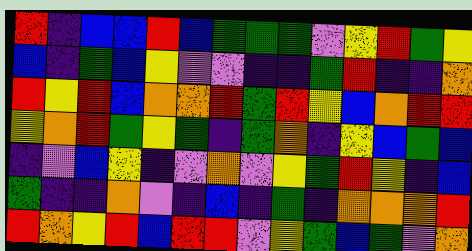[["red", "indigo", "blue", "blue", "red", "blue", "green", "green", "green", "violet", "yellow", "red", "green", "yellow"], ["blue", "indigo", "green", "blue", "yellow", "violet", "violet", "indigo", "indigo", "green", "red", "indigo", "indigo", "orange"], ["red", "yellow", "red", "blue", "orange", "orange", "red", "green", "red", "yellow", "blue", "orange", "red", "red"], ["yellow", "orange", "red", "green", "yellow", "green", "indigo", "green", "orange", "indigo", "yellow", "blue", "green", "blue"], ["indigo", "violet", "blue", "yellow", "indigo", "violet", "orange", "violet", "yellow", "green", "red", "yellow", "indigo", "blue"], ["green", "indigo", "indigo", "orange", "violet", "indigo", "blue", "indigo", "green", "indigo", "orange", "orange", "orange", "red"], ["red", "orange", "yellow", "red", "blue", "red", "red", "violet", "yellow", "green", "blue", "green", "violet", "orange"]]